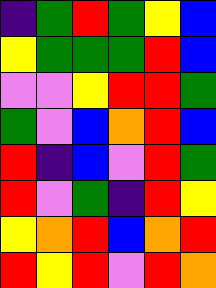[["indigo", "green", "red", "green", "yellow", "blue"], ["yellow", "green", "green", "green", "red", "blue"], ["violet", "violet", "yellow", "red", "red", "green"], ["green", "violet", "blue", "orange", "red", "blue"], ["red", "indigo", "blue", "violet", "red", "green"], ["red", "violet", "green", "indigo", "red", "yellow"], ["yellow", "orange", "red", "blue", "orange", "red"], ["red", "yellow", "red", "violet", "red", "orange"]]